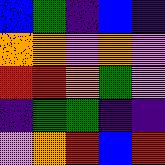[["blue", "green", "indigo", "blue", "indigo"], ["orange", "orange", "violet", "orange", "violet"], ["red", "red", "orange", "green", "violet"], ["indigo", "green", "green", "indigo", "indigo"], ["violet", "orange", "red", "blue", "red"]]